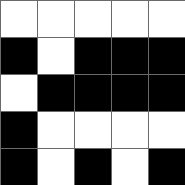[["white", "white", "white", "white", "white"], ["black", "white", "black", "black", "black"], ["white", "black", "black", "black", "black"], ["black", "white", "white", "white", "white"], ["black", "white", "black", "white", "black"]]